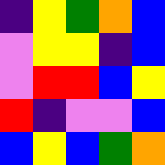[["indigo", "yellow", "green", "orange", "blue"], ["violet", "yellow", "yellow", "indigo", "blue"], ["violet", "red", "red", "blue", "yellow"], ["red", "indigo", "violet", "violet", "blue"], ["blue", "yellow", "blue", "green", "orange"]]